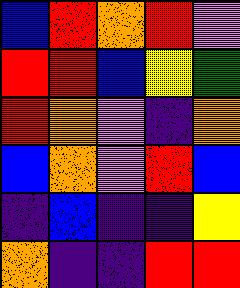[["blue", "red", "orange", "red", "violet"], ["red", "red", "blue", "yellow", "green"], ["red", "orange", "violet", "indigo", "orange"], ["blue", "orange", "violet", "red", "blue"], ["indigo", "blue", "indigo", "indigo", "yellow"], ["orange", "indigo", "indigo", "red", "red"]]